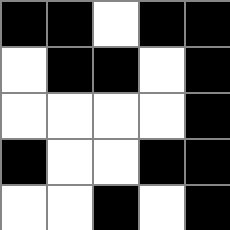[["black", "black", "white", "black", "black"], ["white", "black", "black", "white", "black"], ["white", "white", "white", "white", "black"], ["black", "white", "white", "black", "black"], ["white", "white", "black", "white", "black"]]